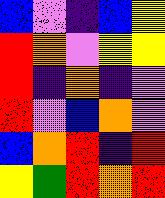[["blue", "violet", "indigo", "blue", "yellow"], ["red", "orange", "violet", "yellow", "yellow"], ["red", "indigo", "orange", "indigo", "violet"], ["red", "violet", "blue", "orange", "violet"], ["blue", "orange", "red", "indigo", "red"], ["yellow", "green", "red", "orange", "red"]]